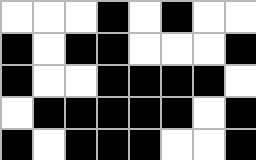[["white", "white", "white", "black", "white", "black", "white", "white"], ["black", "white", "black", "black", "white", "white", "white", "black"], ["black", "white", "white", "black", "black", "black", "black", "white"], ["white", "black", "black", "black", "black", "black", "white", "black"], ["black", "white", "black", "black", "black", "white", "white", "black"]]